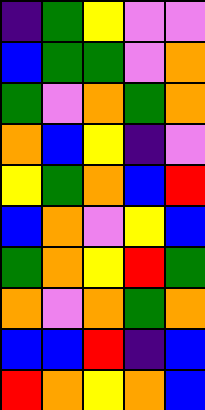[["indigo", "green", "yellow", "violet", "violet"], ["blue", "green", "green", "violet", "orange"], ["green", "violet", "orange", "green", "orange"], ["orange", "blue", "yellow", "indigo", "violet"], ["yellow", "green", "orange", "blue", "red"], ["blue", "orange", "violet", "yellow", "blue"], ["green", "orange", "yellow", "red", "green"], ["orange", "violet", "orange", "green", "orange"], ["blue", "blue", "red", "indigo", "blue"], ["red", "orange", "yellow", "orange", "blue"]]